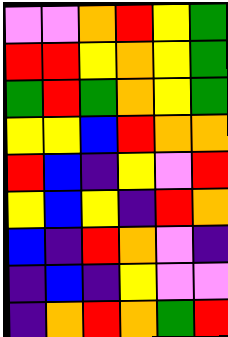[["violet", "violet", "orange", "red", "yellow", "green"], ["red", "red", "yellow", "orange", "yellow", "green"], ["green", "red", "green", "orange", "yellow", "green"], ["yellow", "yellow", "blue", "red", "orange", "orange"], ["red", "blue", "indigo", "yellow", "violet", "red"], ["yellow", "blue", "yellow", "indigo", "red", "orange"], ["blue", "indigo", "red", "orange", "violet", "indigo"], ["indigo", "blue", "indigo", "yellow", "violet", "violet"], ["indigo", "orange", "red", "orange", "green", "red"]]